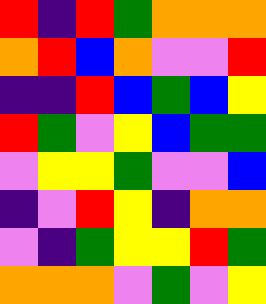[["red", "indigo", "red", "green", "orange", "orange", "orange"], ["orange", "red", "blue", "orange", "violet", "violet", "red"], ["indigo", "indigo", "red", "blue", "green", "blue", "yellow"], ["red", "green", "violet", "yellow", "blue", "green", "green"], ["violet", "yellow", "yellow", "green", "violet", "violet", "blue"], ["indigo", "violet", "red", "yellow", "indigo", "orange", "orange"], ["violet", "indigo", "green", "yellow", "yellow", "red", "green"], ["orange", "orange", "orange", "violet", "green", "violet", "yellow"]]